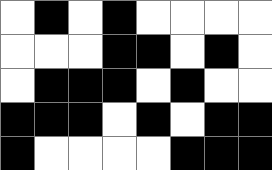[["white", "black", "white", "black", "white", "white", "white", "white"], ["white", "white", "white", "black", "black", "white", "black", "white"], ["white", "black", "black", "black", "white", "black", "white", "white"], ["black", "black", "black", "white", "black", "white", "black", "black"], ["black", "white", "white", "white", "white", "black", "black", "black"]]